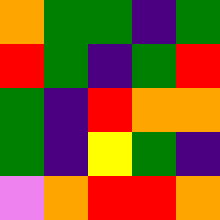[["orange", "green", "green", "indigo", "green"], ["red", "green", "indigo", "green", "red"], ["green", "indigo", "red", "orange", "orange"], ["green", "indigo", "yellow", "green", "indigo"], ["violet", "orange", "red", "red", "orange"]]